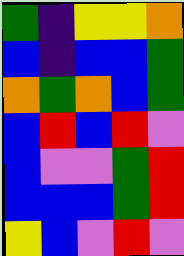[["green", "indigo", "yellow", "yellow", "orange"], ["blue", "indigo", "blue", "blue", "green"], ["orange", "green", "orange", "blue", "green"], ["blue", "red", "blue", "red", "violet"], ["blue", "violet", "violet", "green", "red"], ["blue", "blue", "blue", "green", "red"], ["yellow", "blue", "violet", "red", "violet"]]